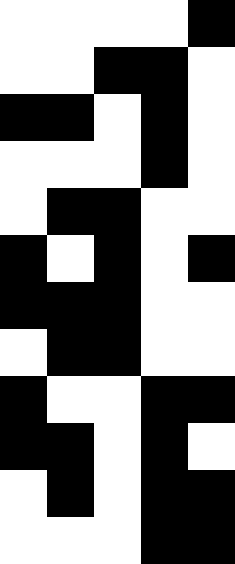[["white", "white", "white", "white", "black"], ["white", "white", "black", "black", "white"], ["black", "black", "white", "black", "white"], ["white", "white", "white", "black", "white"], ["white", "black", "black", "white", "white"], ["black", "white", "black", "white", "black"], ["black", "black", "black", "white", "white"], ["white", "black", "black", "white", "white"], ["black", "white", "white", "black", "black"], ["black", "black", "white", "black", "white"], ["white", "black", "white", "black", "black"], ["white", "white", "white", "black", "black"]]